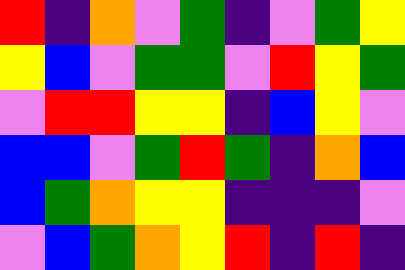[["red", "indigo", "orange", "violet", "green", "indigo", "violet", "green", "yellow"], ["yellow", "blue", "violet", "green", "green", "violet", "red", "yellow", "green"], ["violet", "red", "red", "yellow", "yellow", "indigo", "blue", "yellow", "violet"], ["blue", "blue", "violet", "green", "red", "green", "indigo", "orange", "blue"], ["blue", "green", "orange", "yellow", "yellow", "indigo", "indigo", "indigo", "violet"], ["violet", "blue", "green", "orange", "yellow", "red", "indigo", "red", "indigo"]]